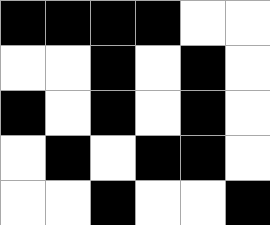[["black", "black", "black", "black", "white", "white"], ["white", "white", "black", "white", "black", "white"], ["black", "white", "black", "white", "black", "white"], ["white", "black", "white", "black", "black", "white"], ["white", "white", "black", "white", "white", "black"]]